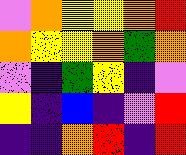[["violet", "orange", "yellow", "yellow", "orange", "red"], ["orange", "yellow", "yellow", "orange", "green", "orange"], ["violet", "indigo", "green", "yellow", "indigo", "violet"], ["yellow", "indigo", "blue", "indigo", "violet", "red"], ["indigo", "indigo", "orange", "red", "indigo", "red"]]